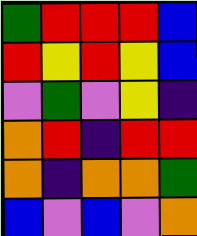[["green", "red", "red", "red", "blue"], ["red", "yellow", "red", "yellow", "blue"], ["violet", "green", "violet", "yellow", "indigo"], ["orange", "red", "indigo", "red", "red"], ["orange", "indigo", "orange", "orange", "green"], ["blue", "violet", "blue", "violet", "orange"]]